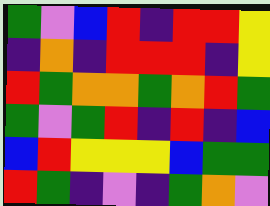[["green", "violet", "blue", "red", "indigo", "red", "red", "yellow"], ["indigo", "orange", "indigo", "red", "red", "red", "indigo", "yellow"], ["red", "green", "orange", "orange", "green", "orange", "red", "green"], ["green", "violet", "green", "red", "indigo", "red", "indigo", "blue"], ["blue", "red", "yellow", "yellow", "yellow", "blue", "green", "green"], ["red", "green", "indigo", "violet", "indigo", "green", "orange", "violet"]]